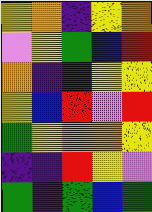[["yellow", "orange", "indigo", "yellow", "orange"], ["violet", "yellow", "green", "blue", "red"], ["orange", "indigo", "indigo", "yellow", "yellow"], ["yellow", "blue", "red", "violet", "red"], ["green", "yellow", "orange", "orange", "yellow"], ["indigo", "indigo", "red", "yellow", "violet"], ["green", "indigo", "green", "blue", "green"]]